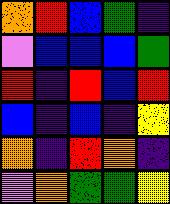[["orange", "red", "blue", "green", "indigo"], ["violet", "blue", "blue", "blue", "green"], ["red", "indigo", "red", "blue", "red"], ["blue", "indigo", "blue", "indigo", "yellow"], ["orange", "indigo", "red", "orange", "indigo"], ["violet", "orange", "green", "green", "yellow"]]